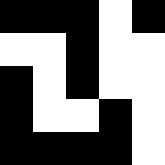[["black", "black", "black", "white", "black"], ["white", "white", "black", "white", "white"], ["black", "white", "black", "white", "white"], ["black", "white", "white", "black", "white"], ["black", "black", "black", "black", "white"]]